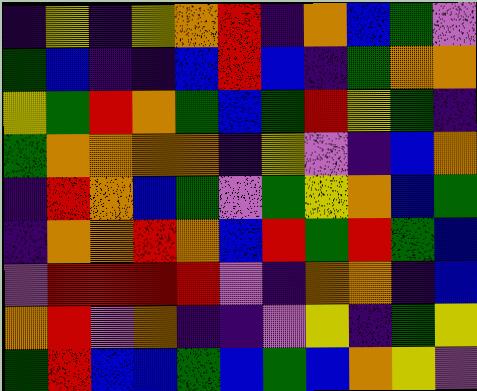[["indigo", "yellow", "indigo", "yellow", "orange", "red", "indigo", "orange", "blue", "green", "violet"], ["green", "blue", "indigo", "indigo", "blue", "red", "blue", "indigo", "green", "orange", "orange"], ["yellow", "green", "red", "orange", "green", "blue", "green", "red", "yellow", "green", "indigo"], ["green", "orange", "orange", "orange", "orange", "indigo", "yellow", "violet", "indigo", "blue", "orange"], ["indigo", "red", "orange", "blue", "green", "violet", "green", "yellow", "orange", "blue", "green"], ["indigo", "orange", "orange", "red", "orange", "blue", "red", "green", "red", "green", "blue"], ["violet", "red", "red", "red", "red", "violet", "indigo", "orange", "orange", "indigo", "blue"], ["orange", "red", "violet", "orange", "indigo", "indigo", "violet", "yellow", "indigo", "green", "yellow"], ["green", "red", "blue", "blue", "green", "blue", "green", "blue", "orange", "yellow", "violet"]]